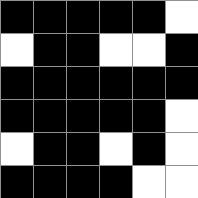[["black", "black", "black", "black", "black", "white"], ["white", "black", "black", "white", "white", "black"], ["black", "black", "black", "black", "black", "black"], ["black", "black", "black", "black", "black", "white"], ["white", "black", "black", "white", "black", "white"], ["black", "black", "black", "black", "white", "white"]]